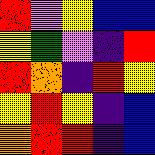[["red", "violet", "yellow", "blue", "blue"], ["yellow", "green", "violet", "indigo", "red"], ["red", "orange", "indigo", "red", "yellow"], ["yellow", "red", "yellow", "indigo", "blue"], ["orange", "red", "red", "indigo", "blue"]]